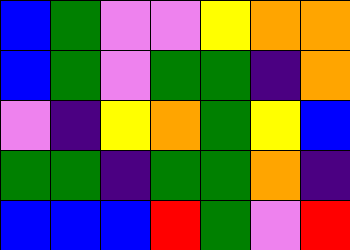[["blue", "green", "violet", "violet", "yellow", "orange", "orange"], ["blue", "green", "violet", "green", "green", "indigo", "orange"], ["violet", "indigo", "yellow", "orange", "green", "yellow", "blue"], ["green", "green", "indigo", "green", "green", "orange", "indigo"], ["blue", "blue", "blue", "red", "green", "violet", "red"]]